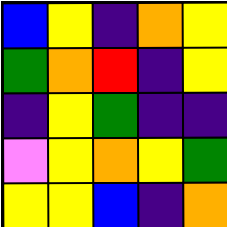[["blue", "yellow", "indigo", "orange", "yellow"], ["green", "orange", "red", "indigo", "yellow"], ["indigo", "yellow", "green", "indigo", "indigo"], ["violet", "yellow", "orange", "yellow", "green"], ["yellow", "yellow", "blue", "indigo", "orange"]]